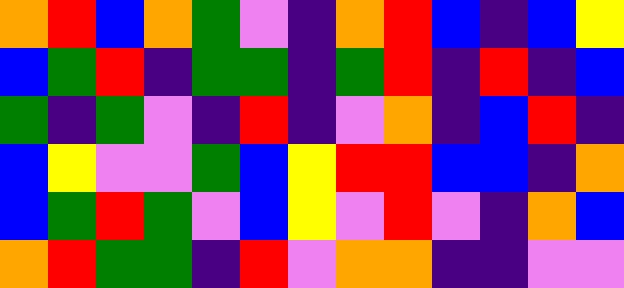[["orange", "red", "blue", "orange", "green", "violet", "indigo", "orange", "red", "blue", "indigo", "blue", "yellow"], ["blue", "green", "red", "indigo", "green", "green", "indigo", "green", "red", "indigo", "red", "indigo", "blue"], ["green", "indigo", "green", "violet", "indigo", "red", "indigo", "violet", "orange", "indigo", "blue", "red", "indigo"], ["blue", "yellow", "violet", "violet", "green", "blue", "yellow", "red", "red", "blue", "blue", "indigo", "orange"], ["blue", "green", "red", "green", "violet", "blue", "yellow", "violet", "red", "violet", "indigo", "orange", "blue"], ["orange", "red", "green", "green", "indigo", "red", "violet", "orange", "orange", "indigo", "indigo", "violet", "violet"]]